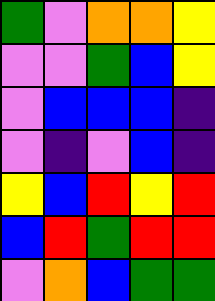[["green", "violet", "orange", "orange", "yellow"], ["violet", "violet", "green", "blue", "yellow"], ["violet", "blue", "blue", "blue", "indigo"], ["violet", "indigo", "violet", "blue", "indigo"], ["yellow", "blue", "red", "yellow", "red"], ["blue", "red", "green", "red", "red"], ["violet", "orange", "blue", "green", "green"]]